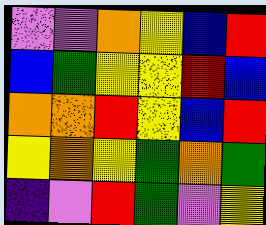[["violet", "violet", "orange", "yellow", "blue", "red"], ["blue", "green", "yellow", "yellow", "red", "blue"], ["orange", "orange", "red", "yellow", "blue", "red"], ["yellow", "orange", "yellow", "green", "orange", "green"], ["indigo", "violet", "red", "green", "violet", "yellow"]]